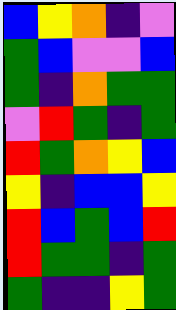[["blue", "yellow", "orange", "indigo", "violet"], ["green", "blue", "violet", "violet", "blue"], ["green", "indigo", "orange", "green", "green"], ["violet", "red", "green", "indigo", "green"], ["red", "green", "orange", "yellow", "blue"], ["yellow", "indigo", "blue", "blue", "yellow"], ["red", "blue", "green", "blue", "red"], ["red", "green", "green", "indigo", "green"], ["green", "indigo", "indigo", "yellow", "green"]]